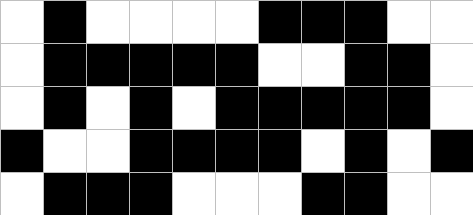[["white", "black", "white", "white", "white", "white", "black", "black", "black", "white", "white"], ["white", "black", "black", "black", "black", "black", "white", "white", "black", "black", "white"], ["white", "black", "white", "black", "white", "black", "black", "black", "black", "black", "white"], ["black", "white", "white", "black", "black", "black", "black", "white", "black", "white", "black"], ["white", "black", "black", "black", "white", "white", "white", "black", "black", "white", "white"]]